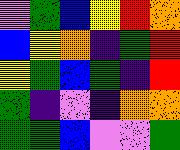[["violet", "green", "blue", "yellow", "red", "orange"], ["blue", "yellow", "orange", "indigo", "green", "red"], ["yellow", "green", "blue", "green", "indigo", "red"], ["green", "indigo", "violet", "indigo", "orange", "orange"], ["green", "green", "blue", "violet", "violet", "green"]]